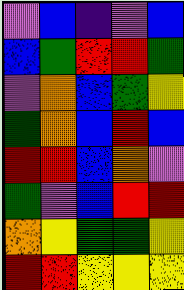[["violet", "blue", "indigo", "violet", "blue"], ["blue", "green", "red", "red", "green"], ["violet", "orange", "blue", "green", "yellow"], ["green", "orange", "blue", "red", "blue"], ["red", "red", "blue", "orange", "violet"], ["green", "violet", "blue", "red", "red"], ["orange", "yellow", "green", "green", "yellow"], ["red", "red", "yellow", "yellow", "yellow"]]